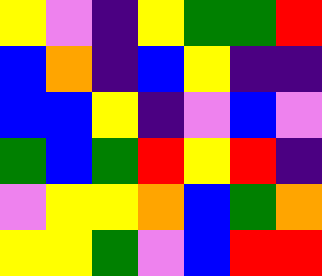[["yellow", "violet", "indigo", "yellow", "green", "green", "red"], ["blue", "orange", "indigo", "blue", "yellow", "indigo", "indigo"], ["blue", "blue", "yellow", "indigo", "violet", "blue", "violet"], ["green", "blue", "green", "red", "yellow", "red", "indigo"], ["violet", "yellow", "yellow", "orange", "blue", "green", "orange"], ["yellow", "yellow", "green", "violet", "blue", "red", "red"]]